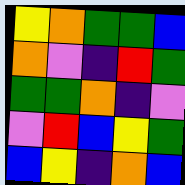[["yellow", "orange", "green", "green", "blue"], ["orange", "violet", "indigo", "red", "green"], ["green", "green", "orange", "indigo", "violet"], ["violet", "red", "blue", "yellow", "green"], ["blue", "yellow", "indigo", "orange", "blue"]]